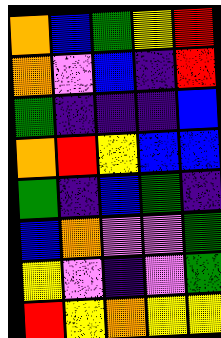[["orange", "blue", "green", "yellow", "red"], ["orange", "violet", "blue", "indigo", "red"], ["green", "indigo", "indigo", "indigo", "blue"], ["orange", "red", "yellow", "blue", "blue"], ["green", "indigo", "blue", "green", "indigo"], ["blue", "orange", "violet", "violet", "green"], ["yellow", "violet", "indigo", "violet", "green"], ["red", "yellow", "orange", "yellow", "yellow"]]